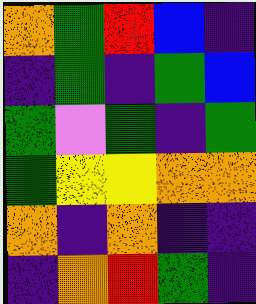[["orange", "green", "red", "blue", "indigo"], ["indigo", "green", "indigo", "green", "blue"], ["green", "violet", "green", "indigo", "green"], ["green", "yellow", "yellow", "orange", "orange"], ["orange", "indigo", "orange", "indigo", "indigo"], ["indigo", "orange", "red", "green", "indigo"]]